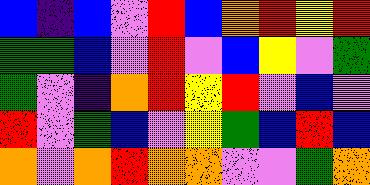[["blue", "indigo", "blue", "violet", "red", "blue", "orange", "red", "yellow", "red"], ["green", "green", "blue", "violet", "red", "violet", "blue", "yellow", "violet", "green"], ["green", "violet", "indigo", "orange", "red", "yellow", "red", "violet", "blue", "violet"], ["red", "violet", "green", "blue", "violet", "yellow", "green", "blue", "red", "blue"], ["orange", "violet", "orange", "red", "orange", "orange", "violet", "violet", "green", "orange"]]